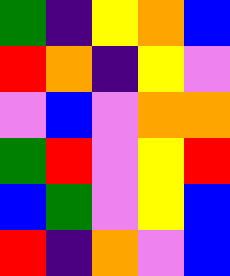[["green", "indigo", "yellow", "orange", "blue"], ["red", "orange", "indigo", "yellow", "violet"], ["violet", "blue", "violet", "orange", "orange"], ["green", "red", "violet", "yellow", "red"], ["blue", "green", "violet", "yellow", "blue"], ["red", "indigo", "orange", "violet", "blue"]]